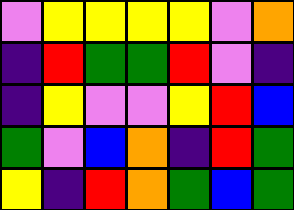[["violet", "yellow", "yellow", "yellow", "yellow", "violet", "orange"], ["indigo", "red", "green", "green", "red", "violet", "indigo"], ["indigo", "yellow", "violet", "violet", "yellow", "red", "blue"], ["green", "violet", "blue", "orange", "indigo", "red", "green"], ["yellow", "indigo", "red", "orange", "green", "blue", "green"]]